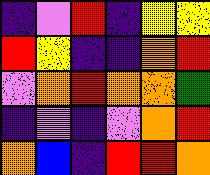[["indigo", "violet", "red", "indigo", "yellow", "yellow"], ["red", "yellow", "indigo", "indigo", "orange", "red"], ["violet", "orange", "red", "orange", "orange", "green"], ["indigo", "violet", "indigo", "violet", "orange", "red"], ["orange", "blue", "indigo", "red", "red", "orange"]]